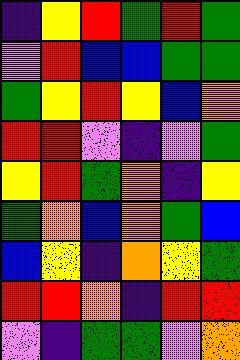[["indigo", "yellow", "red", "green", "red", "green"], ["violet", "red", "blue", "blue", "green", "green"], ["green", "yellow", "red", "yellow", "blue", "orange"], ["red", "red", "violet", "indigo", "violet", "green"], ["yellow", "red", "green", "orange", "indigo", "yellow"], ["green", "orange", "blue", "orange", "green", "blue"], ["blue", "yellow", "indigo", "orange", "yellow", "green"], ["red", "red", "orange", "indigo", "red", "red"], ["violet", "indigo", "green", "green", "violet", "orange"]]